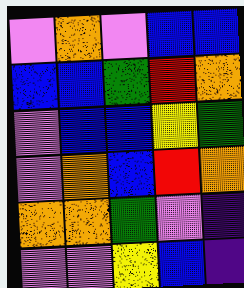[["violet", "orange", "violet", "blue", "blue"], ["blue", "blue", "green", "red", "orange"], ["violet", "blue", "blue", "yellow", "green"], ["violet", "orange", "blue", "red", "orange"], ["orange", "orange", "green", "violet", "indigo"], ["violet", "violet", "yellow", "blue", "indigo"]]